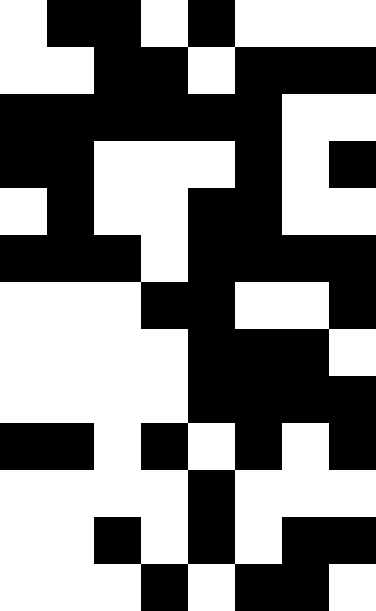[["white", "black", "black", "white", "black", "white", "white", "white"], ["white", "white", "black", "black", "white", "black", "black", "black"], ["black", "black", "black", "black", "black", "black", "white", "white"], ["black", "black", "white", "white", "white", "black", "white", "black"], ["white", "black", "white", "white", "black", "black", "white", "white"], ["black", "black", "black", "white", "black", "black", "black", "black"], ["white", "white", "white", "black", "black", "white", "white", "black"], ["white", "white", "white", "white", "black", "black", "black", "white"], ["white", "white", "white", "white", "black", "black", "black", "black"], ["black", "black", "white", "black", "white", "black", "white", "black"], ["white", "white", "white", "white", "black", "white", "white", "white"], ["white", "white", "black", "white", "black", "white", "black", "black"], ["white", "white", "white", "black", "white", "black", "black", "white"]]